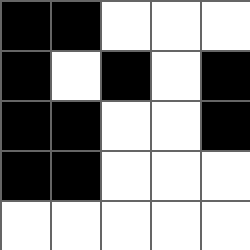[["black", "black", "white", "white", "white"], ["black", "white", "black", "white", "black"], ["black", "black", "white", "white", "black"], ["black", "black", "white", "white", "white"], ["white", "white", "white", "white", "white"]]